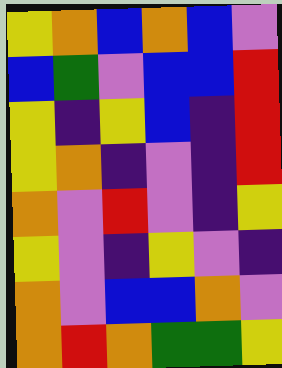[["yellow", "orange", "blue", "orange", "blue", "violet"], ["blue", "green", "violet", "blue", "blue", "red"], ["yellow", "indigo", "yellow", "blue", "indigo", "red"], ["yellow", "orange", "indigo", "violet", "indigo", "red"], ["orange", "violet", "red", "violet", "indigo", "yellow"], ["yellow", "violet", "indigo", "yellow", "violet", "indigo"], ["orange", "violet", "blue", "blue", "orange", "violet"], ["orange", "red", "orange", "green", "green", "yellow"]]